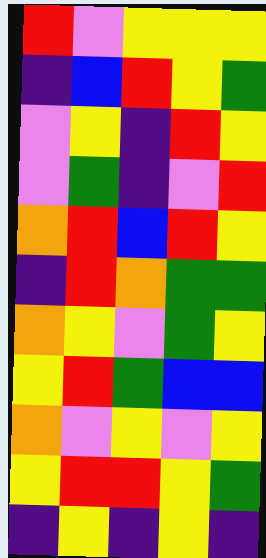[["red", "violet", "yellow", "yellow", "yellow"], ["indigo", "blue", "red", "yellow", "green"], ["violet", "yellow", "indigo", "red", "yellow"], ["violet", "green", "indigo", "violet", "red"], ["orange", "red", "blue", "red", "yellow"], ["indigo", "red", "orange", "green", "green"], ["orange", "yellow", "violet", "green", "yellow"], ["yellow", "red", "green", "blue", "blue"], ["orange", "violet", "yellow", "violet", "yellow"], ["yellow", "red", "red", "yellow", "green"], ["indigo", "yellow", "indigo", "yellow", "indigo"]]